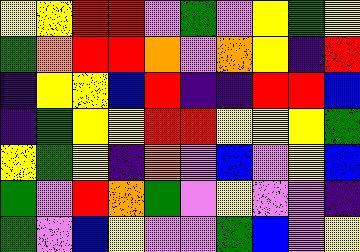[["yellow", "yellow", "red", "red", "violet", "green", "violet", "yellow", "green", "yellow"], ["green", "orange", "red", "red", "orange", "violet", "orange", "yellow", "indigo", "red"], ["indigo", "yellow", "yellow", "blue", "red", "indigo", "indigo", "red", "red", "blue"], ["indigo", "green", "yellow", "yellow", "red", "red", "yellow", "yellow", "yellow", "green"], ["yellow", "green", "yellow", "indigo", "orange", "violet", "blue", "violet", "yellow", "blue"], ["green", "violet", "red", "orange", "green", "violet", "yellow", "violet", "violet", "indigo"], ["green", "violet", "blue", "yellow", "violet", "violet", "green", "blue", "violet", "yellow"]]